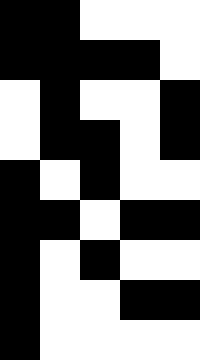[["black", "black", "white", "white", "white"], ["black", "black", "black", "black", "white"], ["white", "black", "white", "white", "black"], ["white", "black", "black", "white", "black"], ["black", "white", "black", "white", "white"], ["black", "black", "white", "black", "black"], ["black", "white", "black", "white", "white"], ["black", "white", "white", "black", "black"], ["black", "white", "white", "white", "white"]]